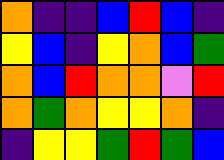[["orange", "indigo", "indigo", "blue", "red", "blue", "indigo"], ["yellow", "blue", "indigo", "yellow", "orange", "blue", "green"], ["orange", "blue", "red", "orange", "orange", "violet", "red"], ["orange", "green", "orange", "yellow", "yellow", "orange", "indigo"], ["indigo", "yellow", "yellow", "green", "red", "green", "blue"]]